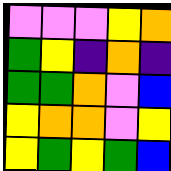[["violet", "violet", "violet", "yellow", "orange"], ["green", "yellow", "indigo", "orange", "indigo"], ["green", "green", "orange", "violet", "blue"], ["yellow", "orange", "orange", "violet", "yellow"], ["yellow", "green", "yellow", "green", "blue"]]